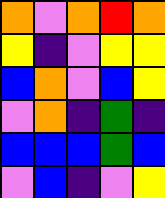[["orange", "violet", "orange", "red", "orange"], ["yellow", "indigo", "violet", "yellow", "yellow"], ["blue", "orange", "violet", "blue", "yellow"], ["violet", "orange", "indigo", "green", "indigo"], ["blue", "blue", "blue", "green", "blue"], ["violet", "blue", "indigo", "violet", "yellow"]]